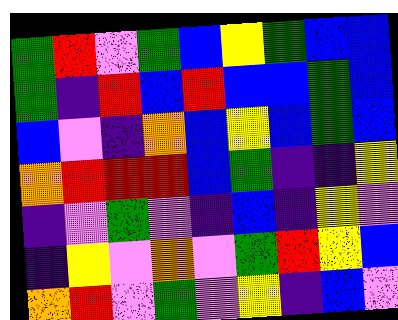[["green", "red", "violet", "green", "blue", "yellow", "green", "blue", "blue"], ["green", "indigo", "red", "blue", "red", "blue", "blue", "green", "blue"], ["blue", "violet", "indigo", "orange", "blue", "yellow", "blue", "green", "blue"], ["orange", "red", "red", "red", "blue", "green", "indigo", "indigo", "yellow"], ["indigo", "violet", "green", "violet", "indigo", "blue", "indigo", "yellow", "violet"], ["indigo", "yellow", "violet", "orange", "violet", "green", "red", "yellow", "blue"], ["orange", "red", "violet", "green", "violet", "yellow", "indigo", "blue", "violet"]]